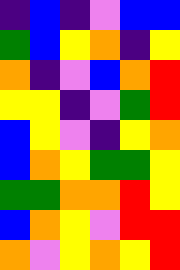[["indigo", "blue", "indigo", "violet", "blue", "blue"], ["green", "blue", "yellow", "orange", "indigo", "yellow"], ["orange", "indigo", "violet", "blue", "orange", "red"], ["yellow", "yellow", "indigo", "violet", "green", "red"], ["blue", "yellow", "violet", "indigo", "yellow", "orange"], ["blue", "orange", "yellow", "green", "green", "yellow"], ["green", "green", "orange", "orange", "red", "yellow"], ["blue", "orange", "yellow", "violet", "red", "red"], ["orange", "violet", "yellow", "orange", "yellow", "red"]]